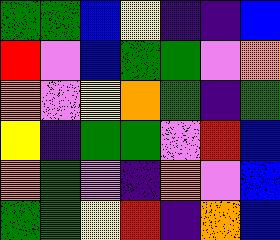[["green", "green", "blue", "yellow", "indigo", "indigo", "blue"], ["red", "violet", "blue", "green", "green", "violet", "orange"], ["orange", "violet", "yellow", "orange", "green", "indigo", "green"], ["yellow", "indigo", "green", "green", "violet", "red", "blue"], ["orange", "green", "violet", "indigo", "orange", "violet", "blue"], ["green", "green", "yellow", "red", "indigo", "orange", "blue"]]